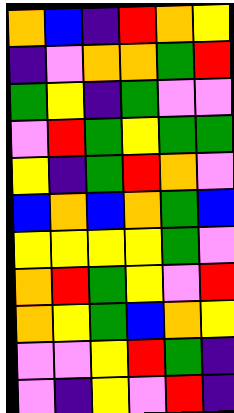[["orange", "blue", "indigo", "red", "orange", "yellow"], ["indigo", "violet", "orange", "orange", "green", "red"], ["green", "yellow", "indigo", "green", "violet", "violet"], ["violet", "red", "green", "yellow", "green", "green"], ["yellow", "indigo", "green", "red", "orange", "violet"], ["blue", "orange", "blue", "orange", "green", "blue"], ["yellow", "yellow", "yellow", "yellow", "green", "violet"], ["orange", "red", "green", "yellow", "violet", "red"], ["orange", "yellow", "green", "blue", "orange", "yellow"], ["violet", "violet", "yellow", "red", "green", "indigo"], ["violet", "indigo", "yellow", "violet", "red", "indigo"]]